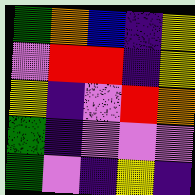[["green", "orange", "blue", "indigo", "yellow"], ["violet", "red", "red", "indigo", "yellow"], ["yellow", "indigo", "violet", "red", "orange"], ["green", "indigo", "violet", "violet", "violet"], ["green", "violet", "indigo", "yellow", "indigo"]]